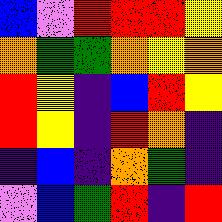[["blue", "violet", "red", "red", "red", "yellow"], ["orange", "green", "green", "orange", "yellow", "orange"], ["red", "yellow", "indigo", "blue", "red", "yellow"], ["red", "yellow", "indigo", "red", "orange", "indigo"], ["indigo", "blue", "indigo", "orange", "green", "indigo"], ["violet", "blue", "green", "red", "indigo", "red"]]